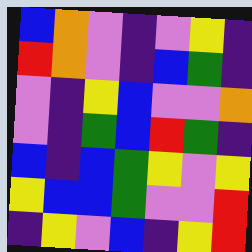[["blue", "orange", "violet", "indigo", "violet", "yellow", "indigo"], ["red", "orange", "violet", "indigo", "blue", "green", "indigo"], ["violet", "indigo", "yellow", "blue", "violet", "violet", "orange"], ["violet", "indigo", "green", "blue", "red", "green", "indigo"], ["blue", "indigo", "blue", "green", "yellow", "violet", "yellow"], ["yellow", "blue", "blue", "green", "violet", "violet", "red"], ["indigo", "yellow", "violet", "blue", "indigo", "yellow", "red"]]